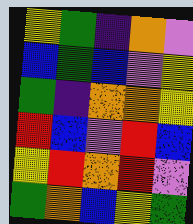[["yellow", "green", "indigo", "orange", "violet"], ["blue", "green", "blue", "violet", "yellow"], ["green", "indigo", "orange", "orange", "yellow"], ["red", "blue", "violet", "red", "blue"], ["yellow", "red", "orange", "red", "violet"], ["green", "orange", "blue", "yellow", "green"]]